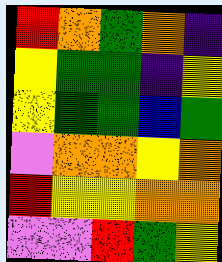[["red", "orange", "green", "orange", "indigo"], ["yellow", "green", "green", "indigo", "yellow"], ["yellow", "green", "green", "blue", "green"], ["violet", "orange", "orange", "yellow", "orange"], ["red", "yellow", "yellow", "orange", "orange"], ["violet", "violet", "red", "green", "yellow"]]